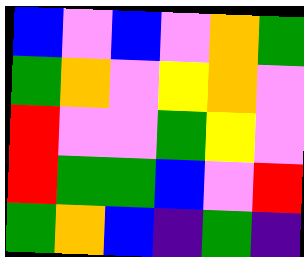[["blue", "violet", "blue", "violet", "orange", "green"], ["green", "orange", "violet", "yellow", "orange", "violet"], ["red", "violet", "violet", "green", "yellow", "violet"], ["red", "green", "green", "blue", "violet", "red"], ["green", "orange", "blue", "indigo", "green", "indigo"]]